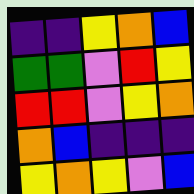[["indigo", "indigo", "yellow", "orange", "blue"], ["green", "green", "violet", "red", "yellow"], ["red", "red", "violet", "yellow", "orange"], ["orange", "blue", "indigo", "indigo", "indigo"], ["yellow", "orange", "yellow", "violet", "blue"]]